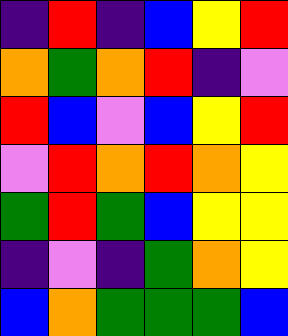[["indigo", "red", "indigo", "blue", "yellow", "red"], ["orange", "green", "orange", "red", "indigo", "violet"], ["red", "blue", "violet", "blue", "yellow", "red"], ["violet", "red", "orange", "red", "orange", "yellow"], ["green", "red", "green", "blue", "yellow", "yellow"], ["indigo", "violet", "indigo", "green", "orange", "yellow"], ["blue", "orange", "green", "green", "green", "blue"]]